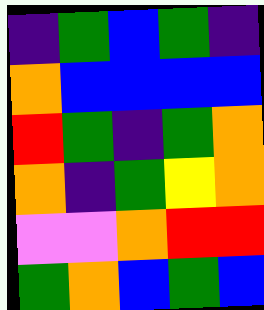[["indigo", "green", "blue", "green", "indigo"], ["orange", "blue", "blue", "blue", "blue"], ["red", "green", "indigo", "green", "orange"], ["orange", "indigo", "green", "yellow", "orange"], ["violet", "violet", "orange", "red", "red"], ["green", "orange", "blue", "green", "blue"]]